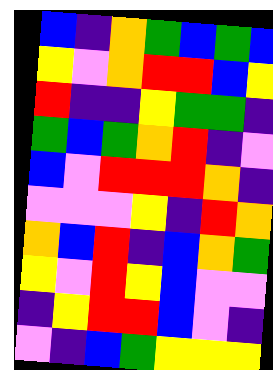[["blue", "indigo", "orange", "green", "blue", "green", "blue"], ["yellow", "violet", "orange", "red", "red", "blue", "yellow"], ["red", "indigo", "indigo", "yellow", "green", "green", "indigo"], ["green", "blue", "green", "orange", "red", "indigo", "violet"], ["blue", "violet", "red", "red", "red", "orange", "indigo"], ["violet", "violet", "violet", "yellow", "indigo", "red", "orange"], ["orange", "blue", "red", "indigo", "blue", "orange", "green"], ["yellow", "violet", "red", "yellow", "blue", "violet", "violet"], ["indigo", "yellow", "red", "red", "blue", "violet", "indigo"], ["violet", "indigo", "blue", "green", "yellow", "yellow", "yellow"]]